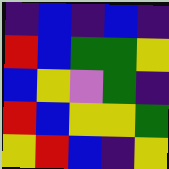[["indigo", "blue", "indigo", "blue", "indigo"], ["red", "blue", "green", "green", "yellow"], ["blue", "yellow", "violet", "green", "indigo"], ["red", "blue", "yellow", "yellow", "green"], ["yellow", "red", "blue", "indigo", "yellow"]]